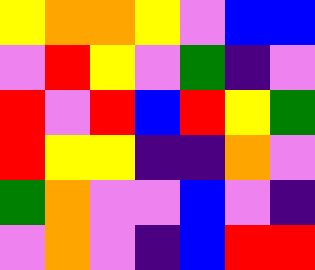[["yellow", "orange", "orange", "yellow", "violet", "blue", "blue"], ["violet", "red", "yellow", "violet", "green", "indigo", "violet"], ["red", "violet", "red", "blue", "red", "yellow", "green"], ["red", "yellow", "yellow", "indigo", "indigo", "orange", "violet"], ["green", "orange", "violet", "violet", "blue", "violet", "indigo"], ["violet", "orange", "violet", "indigo", "blue", "red", "red"]]